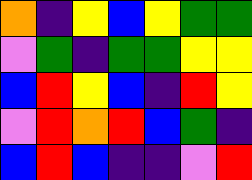[["orange", "indigo", "yellow", "blue", "yellow", "green", "green"], ["violet", "green", "indigo", "green", "green", "yellow", "yellow"], ["blue", "red", "yellow", "blue", "indigo", "red", "yellow"], ["violet", "red", "orange", "red", "blue", "green", "indigo"], ["blue", "red", "blue", "indigo", "indigo", "violet", "red"]]